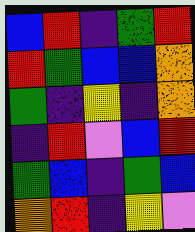[["blue", "red", "indigo", "green", "red"], ["red", "green", "blue", "blue", "orange"], ["green", "indigo", "yellow", "indigo", "orange"], ["indigo", "red", "violet", "blue", "red"], ["green", "blue", "indigo", "green", "blue"], ["orange", "red", "indigo", "yellow", "violet"]]